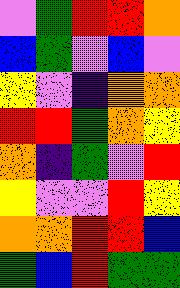[["violet", "green", "red", "red", "orange"], ["blue", "green", "violet", "blue", "violet"], ["yellow", "violet", "indigo", "orange", "orange"], ["red", "red", "green", "orange", "yellow"], ["orange", "indigo", "green", "violet", "red"], ["yellow", "violet", "violet", "red", "yellow"], ["orange", "orange", "red", "red", "blue"], ["green", "blue", "red", "green", "green"]]